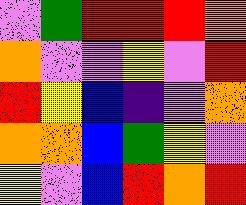[["violet", "green", "red", "red", "red", "orange"], ["orange", "violet", "violet", "yellow", "violet", "red"], ["red", "yellow", "blue", "indigo", "violet", "orange"], ["orange", "orange", "blue", "green", "yellow", "violet"], ["yellow", "violet", "blue", "red", "orange", "red"]]